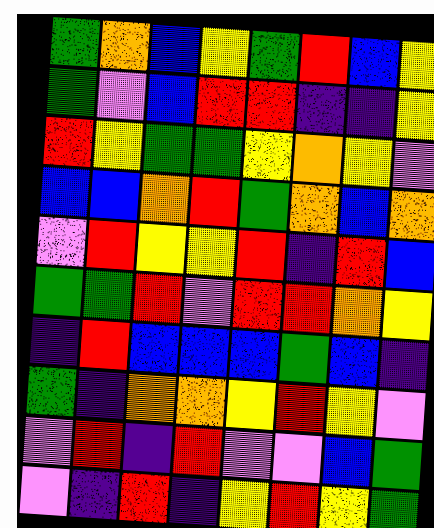[["green", "orange", "blue", "yellow", "green", "red", "blue", "yellow"], ["green", "violet", "blue", "red", "red", "indigo", "indigo", "yellow"], ["red", "yellow", "green", "green", "yellow", "orange", "yellow", "violet"], ["blue", "blue", "orange", "red", "green", "orange", "blue", "orange"], ["violet", "red", "yellow", "yellow", "red", "indigo", "red", "blue"], ["green", "green", "red", "violet", "red", "red", "orange", "yellow"], ["indigo", "red", "blue", "blue", "blue", "green", "blue", "indigo"], ["green", "indigo", "orange", "orange", "yellow", "red", "yellow", "violet"], ["violet", "red", "indigo", "red", "violet", "violet", "blue", "green"], ["violet", "indigo", "red", "indigo", "yellow", "red", "yellow", "green"]]